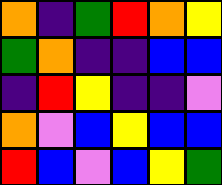[["orange", "indigo", "green", "red", "orange", "yellow"], ["green", "orange", "indigo", "indigo", "blue", "blue"], ["indigo", "red", "yellow", "indigo", "indigo", "violet"], ["orange", "violet", "blue", "yellow", "blue", "blue"], ["red", "blue", "violet", "blue", "yellow", "green"]]